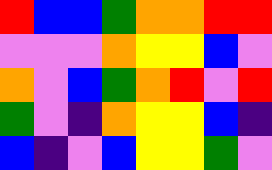[["red", "blue", "blue", "green", "orange", "orange", "red", "red"], ["violet", "violet", "violet", "orange", "yellow", "yellow", "blue", "violet"], ["orange", "violet", "blue", "green", "orange", "red", "violet", "red"], ["green", "violet", "indigo", "orange", "yellow", "yellow", "blue", "indigo"], ["blue", "indigo", "violet", "blue", "yellow", "yellow", "green", "violet"]]